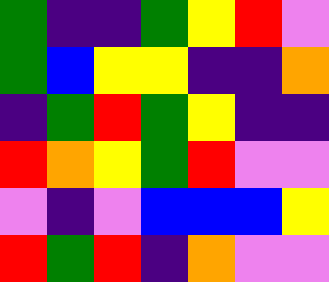[["green", "indigo", "indigo", "green", "yellow", "red", "violet"], ["green", "blue", "yellow", "yellow", "indigo", "indigo", "orange"], ["indigo", "green", "red", "green", "yellow", "indigo", "indigo"], ["red", "orange", "yellow", "green", "red", "violet", "violet"], ["violet", "indigo", "violet", "blue", "blue", "blue", "yellow"], ["red", "green", "red", "indigo", "orange", "violet", "violet"]]